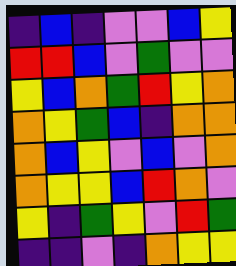[["indigo", "blue", "indigo", "violet", "violet", "blue", "yellow"], ["red", "red", "blue", "violet", "green", "violet", "violet"], ["yellow", "blue", "orange", "green", "red", "yellow", "orange"], ["orange", "yellow", "green", "blue", "indigo", "orange", "orange"], ["orange", "blue", "yellow", "violet", "blue", "violet", "orange"], ["orange", "yellow", "yellow", "blue", "red", "orange", "violet"], ["yellow", "indigo", "green", "yellow", "violet", "red", "green"], ["indigo", "indigo", "violet", "indigo", "orange", "yellow", "yellow"]]